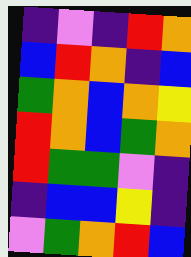[["indigo", "violet", "indigo", "red", "orange"], ["blue", "red", "orange", "indigo", "blue"], ["green", "orange", "blue", "orange", "yellow"], ["red", "orange", "blue", "green", "orange"], ["red", "green", "green", "violet", "indigo"], ["indigo", "blue", "blue", "yellow", "indigo"], ["violet", "green", "orange", "red", "blue"]]